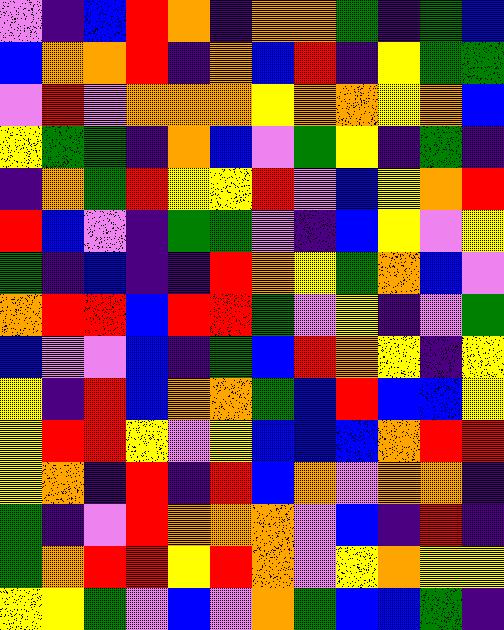[["violet", "indigo", "blue", "red", "orange", "indigo", "orange", "orange", "green", "indigo", "green", "blue"], ["blue", "orange", "orange", "red", "indigo", "orange", "blue", "red", "indigo", "yellow", "green", "green"], ["violet", "red", "violet", "orange", "orange", "orange", "yellow", "orange", "orange", "yellow", "orange", "blue"], ["yellow", "green", "green", "indigo", "orange", "blue", "violet", "green", "yellow", "indigo", "green", "indigo"], ["indigo", "orange", "green", "red", "yellow", "yellow", "red", "violet", "blue", "yellow", "orange", "red"], ["red", "blue", "violet", "indigo", "green", "green", "violet", "indigo", "blue", "yellow", "violet", "yellow"], ["green", "indigo", "blue", "indigo", "indigo", "red", "orange", "yellow", "green", "orange", "blue", "violet"], ["orange", "red", "red", "blue", "red", "red", "green", "violet", "yellow", "indigo", "violet", "green"], ["blue", "violet", "violet", "blue", "indigo", "green", "blue", "red", "orange", "yellow", "indigo", "yellow"], ["yellow", "indigo", "red", "blue", "orange", "orange", "green", "blue", "red", "blue", "blue", "yellow"], ["yellow", "red", "red", "yellow", "violet", "yellow", "blue", "blue", "blue", "orange", "red", "red"], ["yellow", "orange", "indigo", "red", "indigo", "red", "blue", "orange", "violet", "orange", "orange", "indigo"], ["green", "indigo", "violet", "red", "orange", "orange", "orange", "violet", "blue", "indigo", "red", "indigo"], ["green", "orange", "red", "red", "yellow", "red", "orange", "violet", "yellow", "orange", "yellow", "yellow"], ["yellow", "yellow", "green", "violet", "blue", "violet", "orange", "green", "blue", "blue", "green", "indigo"]]